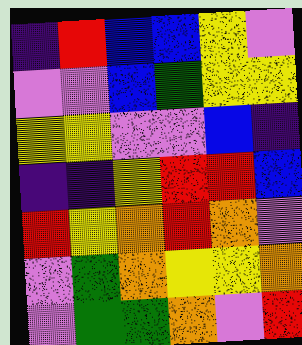[["indigo", "red", "blue", "blue", "yellow", "violet"], ["violet", "violet", "blue", "green", "yellow", "yellow"], ["yellow", "yellow", "violet", "violet", "blue", "indigo"], ["indigo", "indigo", "yellow", "red", "red", "blue"], ["red", "yellow", "orange", "red", "orange", "violet"], ["violet", "green", "orange", "yellow", "yellow", "orange"], ["violet", "green", "green", "orange", "violet", "red"]]